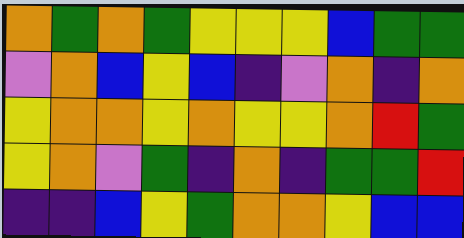[["orange", "green", "orange", "green", "yellow", "yellow", "yellow", "blue", "green", "green"], ["violet", "orange", "blue", "yellow", "blue", "indigo", "violet", "orange", "indigo", "orange"], ["yellow", "orange", "orange", "yellow", "orange", "yellow", "yellow", "orange", "red", "green"], ["yellow", "orange", "violet", "green", "indigo", "orange", "indigo", "green", "green", "red"], ["indigo", "indigo", "blue", "yellow", "green", "orange", "orange", "yellow", "blue", "blue"]]